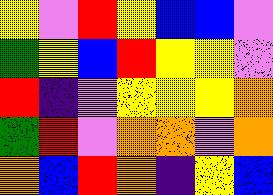[["yellow", "violet", "red", "yellow", "blue", "blue", "violet"], ["green", "yellow", "blue", "red", "yellow", "yellow", "violet"], ["red", "indigo", "violet", "yellow", "yellow", "yellow", "orange"], ["green", "red", "violet", "orange", "orange", "violet", "orange"], ["orange", "blue", "red", "orange", "indigo", "yellow", "blue"]]